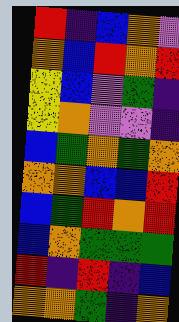[["red", "indigo", "blue", "orange", "violet"], ["orange", "blue", "red", "orange", "red"], ["yellow", "blue", "violet", "green", "indigo"], ["yellow", "orange", "violet", "violet", "indigo"], ["blue", "green", "orange", "green", "orange"], ["orange", "orange", "blue", "blue", "red"], ["blue", "green", "red", "orange", "red"], ["blue", "orange", "green", "green", "green"], ["red", "indigo", "red", "indigo", "blue"], ["orange", "orange", "green", "indigo", "orange"]]